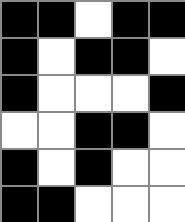[["black", "black", "white", "black", "black"], ["black", "white", "black", "black", "white"], ["black", "white", "white", "white", "black"], ["white", "white", "black", "black", "white"], ["black", "white", "black", "white", "white"], ["black", "black", "white", "white", "white"]]